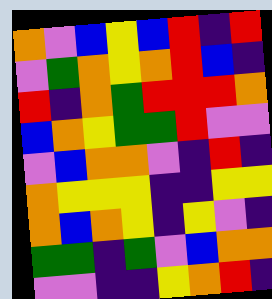[["orange", "violet", "blue", "yellow", "blue", "red", "indigo", "red"], ["violet", "green", "orange", "yellow", "orange", "red", "blue", "indigo"], ["red", "indigo", "orange", "green", "red", "red", "red", "orange"], ["blue", "orange", "yellow", "green", "green", "red", "violet", "violet"], ["violet", "blue", "orange", "orange", "violet", "indigo", "red", "indigo"], ["orange", "yellow", "yellow", "yellow", "indigo", "indigo", "yellow", "yellow"], ["orange", "blue", "orange", "yellow", "indigo", "yellow", "violet", "indigo"], ["green", "green", "indigo", "green", "violet", "blue", "orange", "orange"], ["violet", "violet", "indigo", "indigo", "yellow", "orange", "red", "indigo"]]